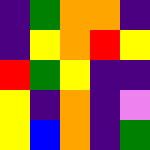[["indigo", "green", "orange", "orange", "indigo"], ["indigo", "yellow", "orange", "red", "yellow"], ["red", "green", "yellow", "indigo", "indigo"], ["yellow", "indigo", "orange", "indigo", "violet"], ["yellow", "blue", "orange", "indigo", "green"]]